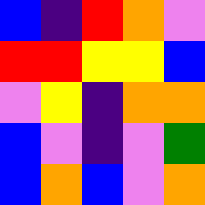[["blue", "indigo", "red", "orange", "violet"], ["red", "red", "yellow", "yellow", "blue"], ["violet", "yellow", "indigo", "orange", "orange"], ["blue", "violet", "indigo", "violet", "green"], ["blue", "orange", "blue", "violet", "orange"]]